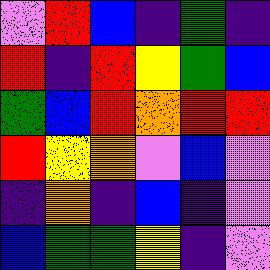[["violet", "red", "blue", "indigo", "green", "indigo"], ["red", "indigo", "red", "yellow", "green", "blue"], ["green", "blue", "red", "orange", "red", "red"], ["red", "yellow", "orange", "violet", "blue", "violet"], ["indigo", "orange", "indigo", "blue", "indigo", "violet"], ["blue", "green", "green", "yellow", "indigo", "violet"]]